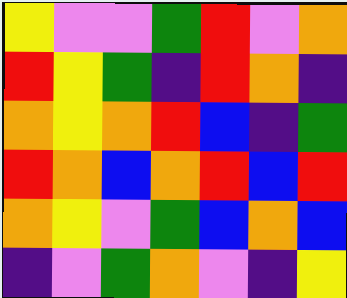[["yellow", "violet", "violet", "green", "red", "violet", "orange"], ["red", "yellow", "green", "indigo", "red", "orange", "indigo"], ["orange", "yellow", "orange", "red", "blue", "indigo", "green"], ["red", "orange", "blue", "orange", "red", "blue", "red"], ["orange", "yellow", "violet", "green", "blue", "orange", "blue"], ["indigo", "violet", "green", "orange", "violet", "indigo", "yellow"]]